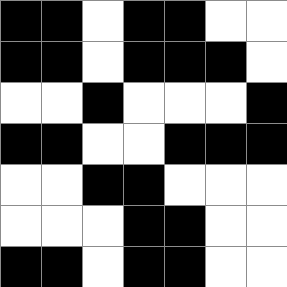[["black", "black", "white", "black", "black", "white", "white"], ["black", "black", "white", "black", "black", "black", "white"], ["white", "white", "black", "white", "white", "white", "black"], ["black", "black", "white", "white", "black", "black", "black"], ["white", "white", "black", "black", "white", "white", "white"], ["white", "white", "white", "black", "black", "white", "white"], ["black", "black", "white", "black", "black", "white", "white"]]